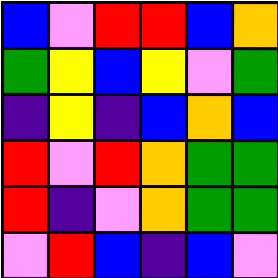[["blue", "violet", "red", "red", "blue", "orange"], ["green", "yellow", "blue", "yellow", "violet", "green"], ["indigo", "yellow", "indigo", "blue", "orange", "blue"], ["red", "violet", "red", "orange", "green", "green"], ["red", "indigo", "violet", "orange", "green", "green"], ["violet", "red", "blue", "indigo", "blue", "violet"]]